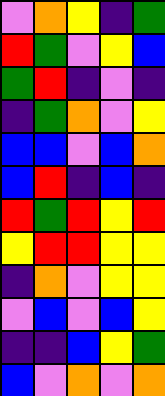[["violet", "orange", "yellow", "indigo", "green"], ["red", "green", "violet", "yellow", "blue"], ["green", "red", "indigo", "violet", "indigo"], ["indigo", "green", "orange", "violet", "yellow"], ["blue", "blue", "violet", "blue", "orange"], ["blue", "red", "indigo", "blue", "indigo"], ["red", "green", "red", "yellow", "red"], ["yellow", "red", "red", "yellow", "yellow"], ["indigo", "orange", "violet", "yellow", "yellow"], ["violet", "blue", "violet", "blue", "yellow"], ["indigo", "indigo", "blue", "yellow", "green"], ["blue", "violet", "orange", "violet", "orange"]]